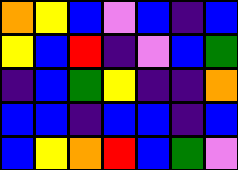[["orange", "yellow", "blue", "violet", "blue", "indigo", "blue"], ["yellow", "blue", "red", "indigo", "violet", "blue", "green"], ["indigo", "blue", "green", "yellow", "indigo", "indigo", "orange"], ["blue", "blue", "indigo", "blue", "blue", "indigo", "blue"], ["blue", "yellow", "orange", "red", "blue", "green", "violet"]]